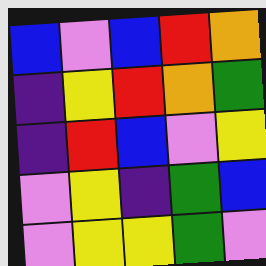[["blue", "violet", "blue", "red", "orange"], ["indigo", "yellow", "red", "orange", "green"], ["indigo", "red", "blue", "violet", "yellow"], ["violet", "yellow", "indigo", "green", "blue"], ["violet", "yellow", "yellow", "green", "violet"]]